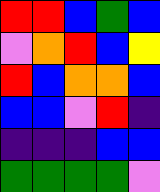[["red", "red", "blue", "green", "blue"], ["violet", "orange", "red", "blue", "yellow"], ["red", "blue", "orange", "orange", "blue"], ["blue", "blue", "violet", "red", "indigo"], ["indigo", "indigo", "indigo", "blue", "blue"], ["green", "green", "green", "green", "violet"]]